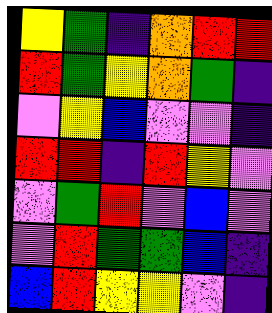[["yellow", "green", "indigo", "orange", "red", "red"], ["red", "green", "yellow", "orange", "green", "indigo"], ["violet", "yellow", "blue", "violet", "violet", "indigo"], ["red", "red", "indigo", "red", "yellow", "violet"], ["violet", "green", "red", "violet", "blue", "violet"], ["violet", "red", "green", "green", "blue", "indigo"], ["blue", "red", "yellow", "yellow", "violet", "indigo"]]